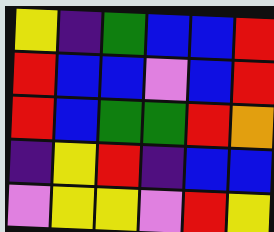[["yellow", "indigo", "green", "blue", "blue", "red"], ["red", "blue", "blue", "violet", "blue", "red"], ["red", "blue", "green", "green", "red", "orange"], ["indigo", "yellow", "red", "indigo", "blue", "blue"], ["violet", "yellow", "yellow", "violet", "red", "yellow"]]